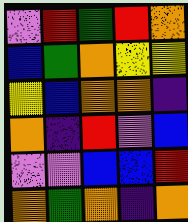[["violet", "red", "green", "red", "orange"], ["blue", "green", "orange", "yellow", "yellow"], ["yellow", "blue", "orange", "orange", "indigo"], ["orange", "indigo", "red", "violet", "blue"], ["violet", "violet", "blue", "blue", "red"], ["orange", "green", "orange", "indigo", "orange"]]